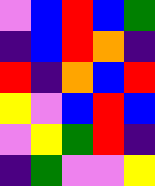[["violet", "blue", "red", "blue", "green"], ["indigo", "blue", "red", "orange", "indigo"], ["red", "indigo", "orange", "blue", "red"], ["yellow", "violet", "blue", "red", "blue"], ["violet", "yellow", "green", "red", "indigo"], ["indigo", "green", "violet", "violet", "yellow"]]